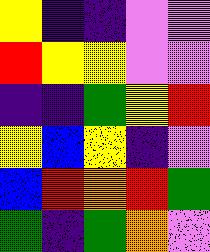[["yellow", "indigo", "indigo", "violet", "violet"], ["red", "yellow", "yellow", "violet", "violet"], ["indigo", "indigo", "green", "yellow", "red"], ["yellow", "blue", "yellow", "indigo", "violet"], ["blue", "red", "orange", "red", "green"], ["green", "indigo", "green", "orange", "violet"]]